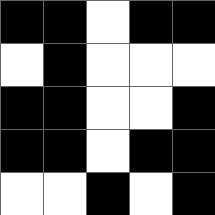[["black", "black", "white", "black", "black"], ["white", "black", "white", "white", "white"], ["black", "black", "white", "white", "black"], ["black", "black", "white", "black", "black"], ["white", "white", "black", "white", "black"]]